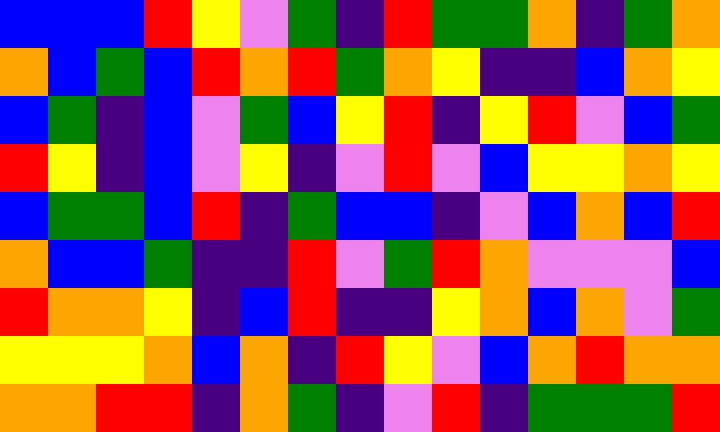[["blue", "blue", "blue", "red", "yellow", "violet", "green", "indigo", "red", "green", "green", "orange", "indigo", "green", "orange"], ["orange", "blue", "green", "blue", "red", "orange", "red", "green", "orange", "yellow", "indigo", "indigo", "blue", "orange", "yellow"], ["blue", "green", "indigo", "blue", "violet", "green", "blue", "yellow", "red", "indigo", "yellow", "red", "violet", "blue", "green"], ["red", "yellow", "indigo", "blue", "violet", "yellow", "indigo", "violet", "red", "violet", "blue", "yellow", "yellow", "orange", "yellow"], ["blue", "green", "green", "blue", "red", "indigo", "green", "blue", "blue", "indigo", "violet", "blue", "orange", "blue", "red"], ["orange", "blue", "blue", "green", "indigo", "indigo", "red", "violet", "green", "red", "orange", "violet", "violet", "violet", "blue"], ["red", "orange", "orange", "yellow", "indigo", "blue", "red", "indigo", "indigo", "yellow", "orange", "blue", "orange", "violet", "green"], ["yellow", "yellow", "yellow", "orange", "blue", "orange", "indigo", "red", "yellow", "violet", "blue", "orange", "red", "orange", "orange"], ["orange", "orange", "red", "red", "indigo", "orange", "green", "indigo", "violet", "red", "indigo", "green", "green", "green", "red"]]